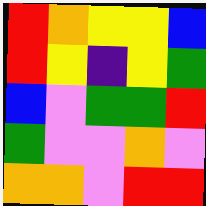[["red", "orange", "yellow", "yellow", "blue"], ["red", "yellow", "indigo", "yellow", "green"], ["blue", "violet", "green", "green", "red"], ["green", "violet", "violet", "orange", "violet"], ["orange", "orange", "violet", "red", "red"]]